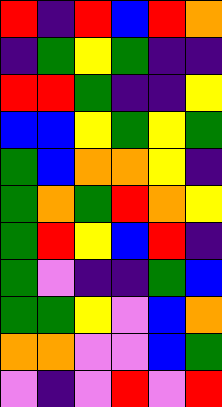[["red", "indigo", "red", "blue", "red", "orange"], ["indigo", "green", "yellow", "green", "indigo", "indigo"], ["red", "red", "green", "indigo", "indigo", "yellow"], ["blue", "blue", "yellow", "green", "yellow", "green"], ["green", "blue", "orange", "orange", "yellow", "indigo"], ["green", "orange", "green", "red", "orange", "yellow"], ["green", "red", "yellow", "blue", "red", "indigo"], ["green", "violet", "indigo", "indigo", "green", "blue"], ["green", "green", "yellow", "violet", "blue", "orange"], ["orange", "orange", "violet", "violet", "blue", "green"], ["violet", "indigo", "violet", "red", "violet", "red"]]